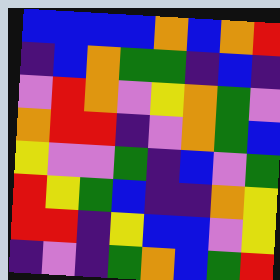[["blue", "blue", "blue", "blue", "orange", "blue", "orange", "red"], ["indigo", "blue", "orange", "green", "green", "indigo", "blue", "indigo"], ["violet", "red", "orange", "violet", "yellow", "orange", "green", "violet"], ["orange", "red", "red", "indigo", "violet", "orange", "green", "blue"], ["yellow", "violet", "violet", "green", "indigo", "blue", "violet", "green"], ["red", "yellow", "green", "blue", "indigo", "indigo", "orange", "yellow"], ["red", "red", "indigo", "yellow", "blue", "blue", "violet", "yellow"], ["indigo", "violet", "indigo", "green", "orange", "blue", "green", "red"]]